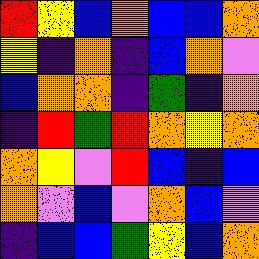[["red", "yellow", "blue", "orange", "blue", "blue", "orange"], ["yellow", "indigo", "orange", "indigo", "blue", "orange", "violet"], ["blue", "orange", "orange", "indigo", "green", "indigo", "orange"], ["indigo", "red", "green", "red", "orange", "yellow", "orange"], ["orange", "yellow", "violet", "red", "blue", "indigo", "blue"], ["orange", "violet", "blue", "violet", "orange", "blue", "violet"], ["indigo", "blue", "blue", "green", "yellow", "blue", "orange"]]